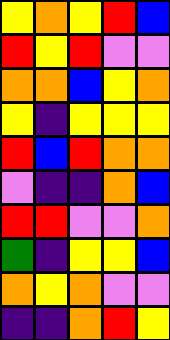[["yellow", "orange", "yellow", "red", "blue"], ["red", "yellow", "red", "violet", "violet"], ["orange", "orange", "blue", "yellow", "orange"], ["yellow", "indigo", "yellow", "yellow", "yellow"], ["red", "blue", "red", "orange", "orange"], ["violet", "indigo", "indigo", "orange", "blue"], ["red", "red", "violet", "violet", "orange"], ["green", "indigo", "yellow", "yellow", "blue"], ["orange", "yellow", "orange", "violet", "violet"], ["indigo", "indigo", "orange", "red", "yellow"]]